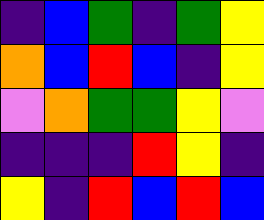[["indigo", "blue", "green", "indigo", "green", "yellow"], ["orange", "blue", "red", "blue", "indigo", "yellow"], ["violet", "orange", "green", "green", "yellow", "violet"], ["indigo", "indigo", "indigo", "red", "yellow", "indigo"], ["yellow", "indigo", "red", "blue", "red", "blue"]]